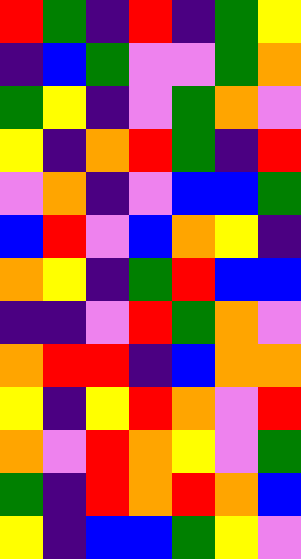[["red", "green", "indigo", "red", "indigo", "green", "yellow"], ["indigo", "blue", "green", "violet", "violet", "green", "orange"], ["green", "yellow", "indigo", "violet", "green", "orange", "violet"], ["yellow", "indigo", "orange", "red", "green", "indigo", "red"], ["violet", "orange", "indigo", "violet", "blue", "blue", "green"], ["blue", "red", "violet", "blue", "orange", "yellow", "indigo"], ["orange", "yellow", "indigo", "green", "red", "blue", "blue"], ["indigo", "indigo", "violet", "red", "green", "orange", "violet"], ["orange", "red", "red", "indigo", "blue", "orange", "orange"], ["yellow", "indigo", "yellow", "red", "orange", "violet", "red"], ["orange", "violet", "red", "orange", "yellow", "violet", "green"], ["green", "indigo", "red", "orange", "red", "orange", "blue"], ["yellow", "indigo", "blue", "blue", "green", "yellow", "violet"]]